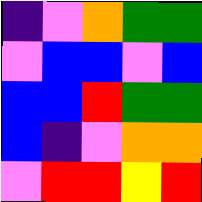[["indigo", "violet", "orange", "green", "green"], ["violet", "blue", "blue", "violet", "blue"], ["blue", "blue", "red", "green", "green"], ["blue", "indigo", "violet", "orange", "orange"], ["violet", "red", "red", "yellow", "red"]]